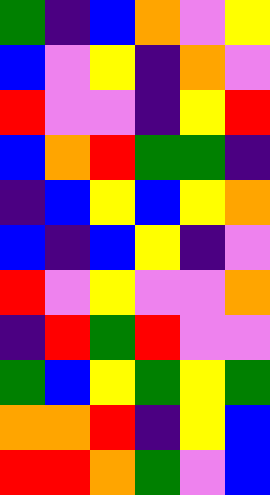[["green", "indigo", "blue", "orange", "violet", "yellow"], ["blue", "violet", "yellow", "indigo", "orange", "violet"], ["red", "violet", "violet", "indigo", "yellow", "red"], ["blue", "orange", "red", "green", "green", "indigo"], ["indigo", "blue", "yellow", "blue", "yellow", "orange"], ["blue", "indigo", "blue", "yellow", "indigo", "violet"], ["red", "violet", "yellow", "violet", "violet", "orange"], ["indigo", "red", "green", "red", "violet", "violet"], ["green", "blue", "yellow", "green", "yellow", "green"], ["orange", "orange", "red", "indigo", "yellow", "blue"], ["red", "red", "orange", "green", "violet", "blue"]]